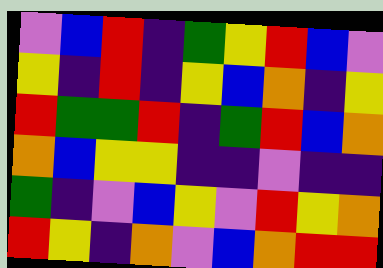[["violet", "blue", "red", "indigo", "green", "yellow", "red", "blue", "violet"], ["yellow", "indigo", "red", "indigo", "yellow", "blue", "orange", "indigo", "yellow"], ["red", "green", "green", "red", "indigo", "green", "red", "blue", "orange"], ["orange", "blue", "yellow", "yellow", "indigo", "indigo", "violet", "indigo", "indigo"], ["green", "indigo", "violet", "blue", "yellow", "violet", "red", "yellow", "orange"], ["red", "yellow", "indigo", "orange", "violet", "blue", "orange", "red", "red"]]